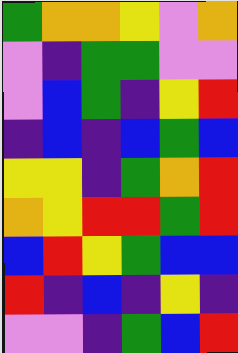[["green", "orange", "orange", "yellow", "violet", "orange"], ["violet", "indigo", "green", "green", "violet", "violet"], ["violet", "blue", "green", "indigo", "yellow", "red"], ["indigo", "blue", "indigo", "blue", "green", "blue"], ["yellow", "yellow", "indigo", "green", "orange", "red"], ["orange", "yellow", "red", "red", "green", "red"], ["blue", "red", "yellow", "green", "blue", "blue"], ["red", "indigo", "blue", "indigo", "yellow", "indigo"], ["violet", "violet", "indigo", "green", "blue", "red"]]